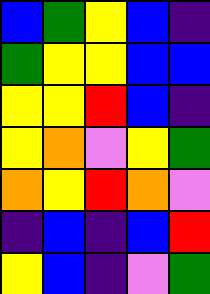[["blue", "green", "yellow", "blue", "indigo"], ["green", "yellow", "yellow", "blue", "blue"], ["yellow", "yellow", "red", "blue", "indigo"], ["yellow", "orange", "violet", "yellow", "green"], ["orange", "yellow", "red", "orange", "violet"], ["indigo", "blue", "indigo", "blue", "red"], ["yellow", "blue", "indigo", "violet", "green"]]